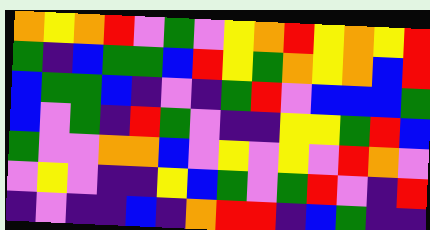[["orange", "yellow", "orange", "red", "violet", "green", "violet", "yellow", "orange", "red", "yellow", "orange", "yellow", "red"], ["green", "indigo", "blue", "green", "green", "blue", "red", "yellow", "green", "orange", "yellow", "orange", "blue", "red"], ["blue", "green", "green", "blue", "indigo", "violet", "indigo", "green", "red", "violet", "blue", "blue", "blue", "green"], ["blue", "violet", "green", "indigo", "red", "green", "violet", "indigo", "indigo", "yellow", "yellow", "green", "red", "blue"], ["green", "violet", "violet", "orange", "orange", "blue", "violet", "yellow", "violet", "yellow", "violet", "red", "orange", "violet"], ["violet", "yellow", "violet", "indigo", "indigo", "yellow", "blue", "green", "violet", "green", "red", "violet", "indigo", "red"], ["indigo", "violet", "indigo", "indigo", "blue", "indigo", "orange", "red", "red", "indigo", "blue", "green", "indigo", "indigo"]]